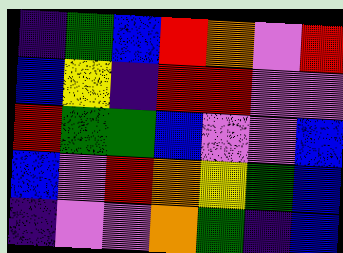[["indigo", "green", "blue", "red", "orange", "violet", "red"], ["blue", "yellow", "indigo", "red", "red", "violet", "violet"], ["red", "green", "green", "blue", "violet", "violet", "blue"], ["blue", "violet", "red", "orange", "yellow", "green", "blue"], ["indigo", "violet", "violet", "orange", "green", "indigo", "blue"]]